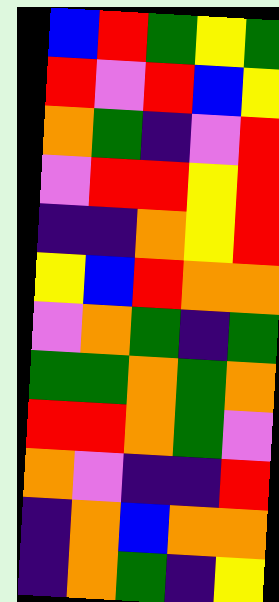[["blue", "red", "green", "yellow", "green"], ["red", "violet", "red", "blue", "yellow"], ["orange", "green", "indigo", "violet", "red"], ["violet", "red", "red", "yellow", "red"], ["indigo", "indigo", "orange", "yellow", "red"], ["yellow", "blue", "red", "orange", "orange"], ["violet", "orange", "green", "indigo", "green"], ["green", "green", "orange", "green", "orange"], ["red", "red", "orange", "green", "violet"], ["orange", "violet", "indigo", "indigo", "red"], ["indigo", "orange", "blue", "orange", "orange"], ["indigo", "orange", "green", "indigo", "yellow"]]